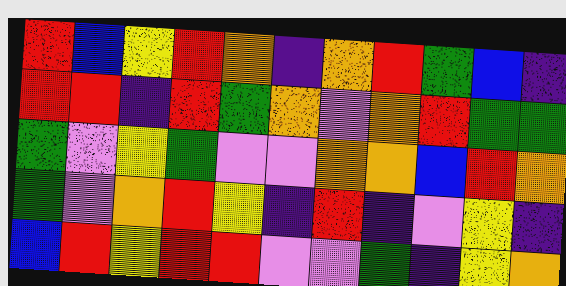[["red", "blue", "yellow", "red", "orange", "indigo", "orange", "red", "green", "blue", "indigo"], ["red", "red", "indigo", "red", "green", "orange", "violet", "orange", "red", "green", "green"], ["green", "violet", "yellow", "green", "violet", "violet", "orange", "orange", "blue", "red", "orange"], ["green", "violet", "orange", "red", "yellow", "indigo", "red", "indigo", "violet", "yellow", "indigo"], ["blue", "red", "yellow", "red", "red", "violet", "violet", "green", "indigo", "yellow", "orange"]]